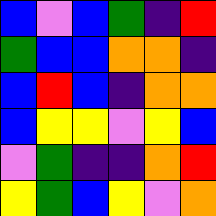[["blue", "violet", "blue", "green", "indigo", "red"], ["green", "blue", "blue", "orange", "orange", "indigo"], ["blue", "red", "blue", "indigo", "orange", "orange"], ["blue", "yellow", "yellow", "violet", "yellow", "blue"], ["violet", "green", "indigo", "indigo", "orange", "red"], ["yellow", "green", "blue", "yellow", "violet", "orange"]]